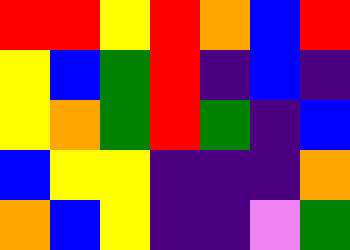[["red", "red", "yellow", "red", "orange", "blue", "red"], ["yellow", "blue", "green", "red", "indigo", "blue", "indigo"], ["yellow", "orange", "green", "red", "green", "indigo", "blue"], ["blue", "yellow", "yellow", "indigo", "indigo", "indigo", "orange"], ["orange", "blue", "yellow", "indigo", "indigo", "violet", "green"]]